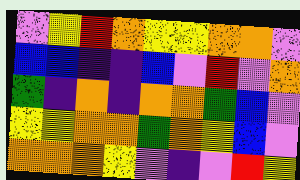[["violet", "yellow", "red", "orange", "yellow", "yellow", "orange", "orange", "violet"], ["blue", "blue", "indigo", "indigo", "blue", "violet", "red", "violet", "orange"], ["green", "indigo", "orange", "indigo", "orange", "orange", "green", "blue", "violet"], ["yellow", "yellow", "orange", "orange", "green", "orange", "yellow", "blue", "violet"], ["orange", "orange", "orange", "yellow", "violet", "indigo", "violet", "red", "yellow"]]